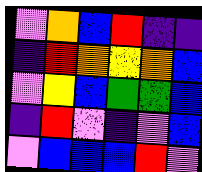[["violet", "orange", "blue", "red", "indigo", "indigo"], ["indigo", "red", "orange", "yellow", "orange", "blue"], ["violet", "yellow", "blue", "green", "green", "blue"], ["indigo", "red", "violet", "indigo", "violet", "blue"], ["violet", "blue", "blue", "blue", "red", "violet"]]